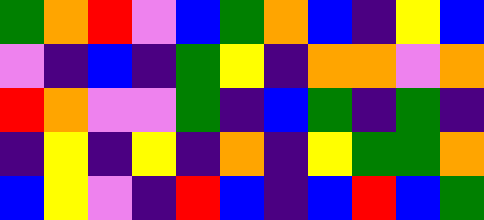[["green", "orange", "red", "violet", "blue", "green", "orange", "blue", "indigo", "yellow", "blue"], ["violet", "indigo", "blue", "indigo", "green", "yellow", "indigo", "orange", "orange", "violet", "orange"], ["red", "orange", "violet", "violet", "green", "indigo", "blue", "green", "indigo", "green", "indigo"], ["indigo", "yellow", "indigo", "yellow", "indigo", "orange", "indigo", "yellow", "green", "green", "orange"], ["blue", "yellow", "violet", "indigo", "red", "blue", "indigo", "blue", "red", "blue", "green"]]